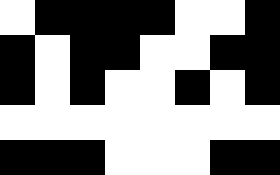[["white", "black", "black", "black", "black", "white", "white", "black"], ["black", "white", "black", "black", "white", "white", "black", "black"], ["black", "white", "black", "white", "white", "black", "white", "black"], ["white", "white", "white", "white", "white", "white", "white", "white"], ["black", "black", "black", "white", "white", "white", "black", "black"]]